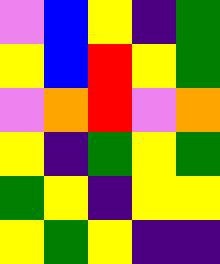[["violet", "blue", "yellow", "indigo", "green"], ["yellow", "blue", "red", "yellow", "green"], ["violet", "orange", "red", "violet", "orange"], ["yellow", "indigo", "green", "yellow", "green"], ["green", "yellow", "indigo", "yellow", "yellow"], ["yellow", "green", "yellow", "indigo", "indigo"]]